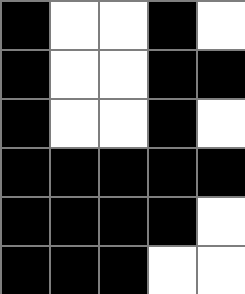[["black", "white", "white", "black", "white"], ["black", "white", "white", "black", "black"], ["black", "white", "white", "black", "white"], ["black", "black", "black", "black", "black"], ["black", "black", "black", "black", "white"], ["black", "black", "black", "white", "white"]]